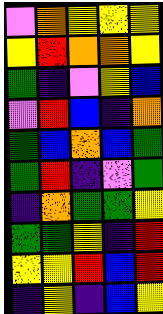[["violet", "orange", "yellow", "yellow", "yellow"], ["yellow", "red", "orange", "orange", "yellow"], ["green", "indigo", "violet", "yellow", "blue"], ["violet", "red", "blue", "indigo", "orange"], ["green", "blue", "orange", "blue", "green"], ["green", "red", "indigo", "violet", "green"], ["indigo", "orange", "green", "green", "yellow"], ["green", "green", "yellow", "indigo", "red"], ["yellow", "yellow", "red", "blue", "red"], ["indigo", "yellow", "indigo", "blue", "yellow"]]